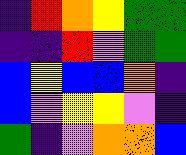[["indigo", "red", "orange", "yellow", "green", "green"], ["indigo", "indigo", "red", "violet", "green", "green"], ["blue", "yellow", "blue", "blue", "orange", "indigo"], ["blue", "violet", "yellow", "yellow", "violet", "indigo"], ["green", "indigo", "violet", "orange", "orange", "blue"]]